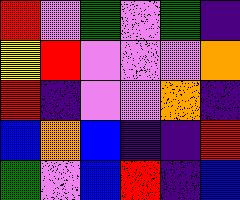[["red", "violet", "green", "violet", "green", "indigo"], ["yellow", "red", "violet", "violet", "violet", "orange"], ["red", "indigo", "violet", "violet", "orange", "indigo"], ["blue", "orange", "blue", "indigo", "indigo", "red"], ["green", "violet", "blue", "red", "indigo", "blue"]]